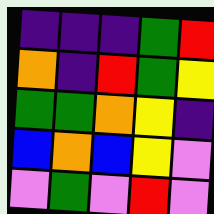[["indigo", "indigo", "indigo", "green", "red"], ["orange", "indigo", "red", "green", "yellow"], ["green", "green", "orange", "yellow", "indigo"], ["blue", "orange", "blue", "yellow", "violet"], ["violet", "green", "violet", "red", "violet"]]